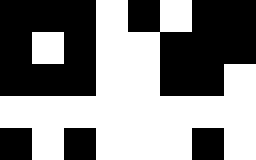[["black", "black", "black", "white", "black", "white", "black", "black"], ["black", "white", "black", "white", "white", "black", "black", "black"], ["black", "black", "black", "white", "white", "black", "black", "white"], ["white", "white", "white", "white", "white", "white", "white", "white"], ["black", "white", "black", "white", "white", "white", "black", "white"]]